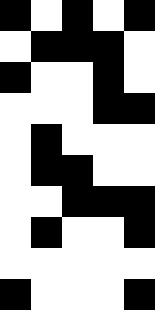[["black", "white", "black", "white", "black"], ["white", "black", "black", "black", "white"], ["black", "white", "white", "black", "white"], ["white", "white", "white", "black", "black"], ["white", "black", "white", "white", "white"], ["white", "black", "black", "white", "white"], ["white", "white", "black", "black", "black"], ["white", "black", "white", "white", "black"], ["white", "white", "white", "white", "white"], ["black", "white", "white", "white", "black"]]